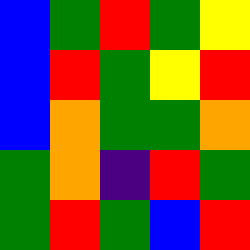[["blue", "green", "red", "green", "yellow"], ["blue", "red", "green", "yellow", "red"], ["blue", "orange", "green", "green", "orange"], ["green", "orange", "indigo", "red", "green"], ["green", "red", "green", "blue", "red"]]